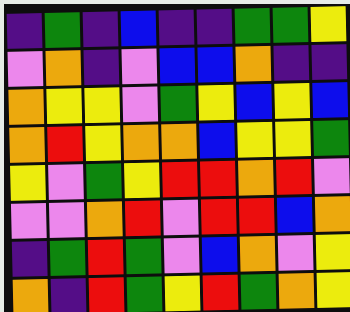[["indigo", "green", "indigo", "blue", "indigo", "indigo", "green", "green", "yellow"], ["violet", "orange", "indigo", "violet", "blue", "blue", "orange", "indigo", "indigo"], ["orange", "yellow", "yellow", "violet", "green", "yellow", "blue", "yellow", "blue"], ["orange", "red", "yellow", "orange", "orange", "blue", "yellow", "yellow", "green"], ["yellow", "violet", "green", "yellow", "red", "red", "orange", "red", "violet"], ["violet", "violet", "orange", "red", "violet", "red", "red", "blue", "orange"], ["indigo", "green", "red", "green", "violet", "blue", "orange", "violet", "yellow"], ["orange", "indigo", "red", "green", "yellow", "red", "green", "orange", "yellow"]]